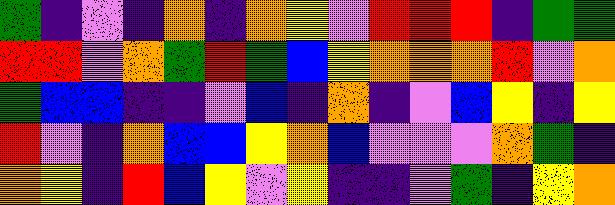[["green", "indigo", "violet", "indigo", "orange", "indigo", "orange", "yellow", "violet", "red", "red", "red", "indigo", "green", "green"], ["red", "red", "violet", "orange", "green", "red", "green", "blue", "yellow", "orange", "orange", "orange", "red", "violet", "orange"], ["green", "blue", "blue", "indigo", "indigo", "violet", "blue", "indigo", "orange", "indigo", "violet", "blue", "yellow", "indigo", "yellow"], ["red", "violet", "indigo", "orange", "blue", "blue", "yellow", "orange", "blue", "violet", "violet", "violet", "orange", "green", "indigo"], ["orange", "yellow", "indigo", "red", "blue", "yellow", "violet", "yellow", "indigo", "indigo", "violet", "green", "indigo", "yellow", "orange"]]